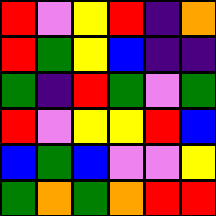[["red", "violet", "yellow", "red", "indigo", "orange"], ["red", "green", "yellow", "blue", "indigo", "indigo"], ["green", "indigo", "red", "green", "violet", "green"], ["red", "violet", "yellow", "yellow", "red", "blue"], ["blue", "green", "blue", "violet", "violet", "yellow"], ["green", "orange", "green", "orange", "red", "red"]]